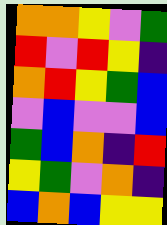[["orange", "orange", "yellow", "violet", "green"], ["red", "violet", "red", "yellow", "indigo"], ["orange", "red", "yellow", "green", "blue"], ["violet", "blue", "violet", "violet", "blue"], ["green", "blue", "orange", "indigo", "red"], ["yellow", "green", "violet", "orange", "indigo"], ["blue", "orange", "blue", "yellow", "yellow"]]